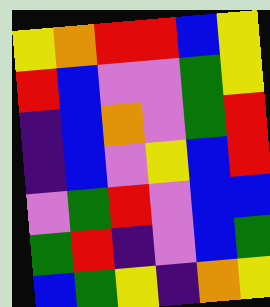[["yellow", "orange", "red", "red", "blue", "yellow"], ["red", "blue", "violet", "violet", "green", "yellow"], ["indigo", "blue", "orange", "violet", "green", "red"], ["indigo", "blue", "violet", "yellow", "blue", "red"], ["violet", "green", "red", "violet", "blue", "blue"], ["green", "red", "indigo", "violet", "blue", "green"], ["blue", "green", "yellow", "indigo", "orange", "yellow"]]